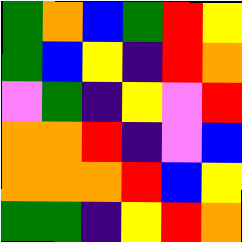[["green", "orange", "blue", "green", "red", "yellow"], ["green", "blue", "yellow", "indigo", "red", "orange"], ["violet", "green", "indigo", "yellow", "violet", "red"], ["orange", "orange", "red", "indigo", "violet", "blue"], ["orange", "orange", "orange", "red", "blue", "yellow"], ["green", "green", "indigo", "yellow", "red", "orange"]]